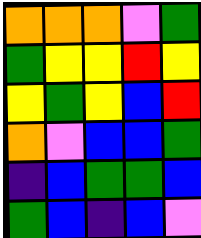[["orange", "orange", "orange", "violet", "green"], ["green", "yellow", "yellow", "red", "yellow"], ["yellow", "green", "yellow", "blue", "red"], ["orange", "violet", "blue", "blue", "green"], ["indigo", "blue", "green", "green", "blue"], ["green", "blue", "indigo", "blue", "violet"]]